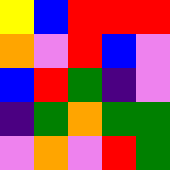[["yellow", "blue", "red", "red", "red"], ["orange", "violet", "red", "blue", "violet"], ["blue", "red", "green", "indigo", "violet"], ["indigo", "green", "orange", "green", "green"], ["violet", "orange", "violet", "red", "green"]]